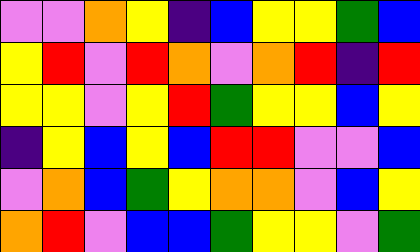[["violet", "violet", "orange", "yellow", "indigo", "blue", "yellow", "yellow", "green", "blue"], ["yellow", "red", "violet", "red", "orange", "violet", "orange", "red", "indigo", "red"], ["yellow", "yellow", "violet", "yellow", "red", "green", "yellow", "yellow", "blue", "yellow"], ["indigo", "yellow", "blue", "yellow", "blue", "red", "red", "violet", "violet", "blue"], ["violet", "orange", "blue", "green", "yellow", "orange", "orange", "violet", "blue", "yellow"], ["orange", "red", "violet", "blue", "blue", "green", "yellow", "yellow", "violet", "green"]]